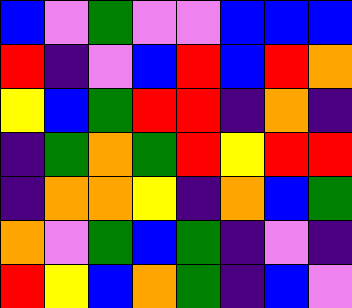[["blue", "violet", "green", "violet", "violet", "blue", "blue", "blue"], ["red", "indigo", "violet", "blue", "red", "blue", "red", "orange"], ["yellow", "blue", "green", "red", "red", "indigo", "orange", "indigo"], ["indigo", "green", "orange", "green", "red", "yellow", "red", "red"], ["indigo", "orange", "orange", "yellow", "indigo", "orange", "blue", "green"], ["orange", "violet", "green", "blue", "green", "indigo", "violet", "indigo"], ["red", "yellow", "blue", "orange", "green", "indigo", "blue", "violet"]]